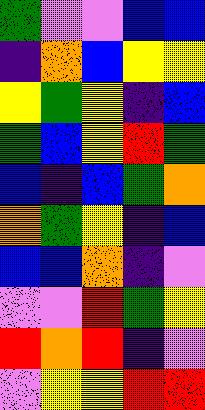[["green", "violet", "violet", "blue", "blue"], ["indigo", "orange", "blue", "yellow", "yellow"], ["yellow", "green", "yellow", "indigo", "blue"], ["green", "blue", "yellow", "red", "green"], ["blue", "indigo", "blue", "green", "orange"], ["orange", "green", "yellow", "indigo", "blue"], ["blue", "blue", "orange", "indigo", "violet"], ["violet", "violet", "red", "green", "yellow"], ["red", "orange", "red", "indigo", "violet"], ["violet", "yellow", "yellow", "red", "red"]]